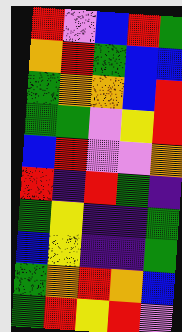[["red", "violet", "blue", "red", "green"], ["orange", "red", "green", "blue", "blue"], ["green", "orange", "orange", "blue", "red"], ["green", "green", "violet", "yellow", "red"], ["blue", "red", "violet", "violet", "orange"], ["red", "indigo", "red", "green", "indigo"], ["green", "yellow", "indigo", "indigo", "green"], ["blue", "yellow", "indigo", "indigo", "green"], ["green", "orange", "red", "orange", "blue"], ["green", "red", "yellow", "red", "violet"]]